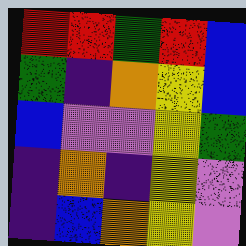[["red", "red", "green", "red", "blue"], ["green", "indigo", "orange", "yellow", "blue"], ["blue", "violet", "violet", "yellow", "green"], ["indigo", "orange", "indigo", "yellow", "violet"], ["indigo", "blue", "orange", "yellow", "violet"]]